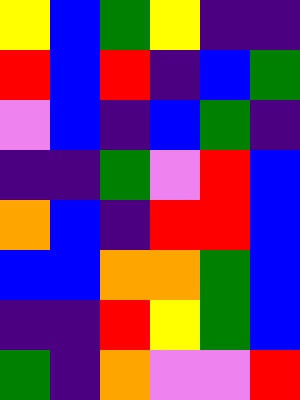[["yellow", "blue", "green", "yellow", "indigo", "indigo"], ["red", "blue", "red", "indigo", "blue", "green"], ["violet", "blue", "indigo", "blue", "green", "indigo"], ["indigo", "indigo", "green", "violet", "red", "blue"], ["orange", "blue", "indigo", "red", "red", "blue"], ["blue", "blue", "orange", "orange", "green", "blue"], ["indigo", "indigo", "red", "yellow", "green", "blue"], ["green", "indigo", "orange", "violet", "violet", "red"]]